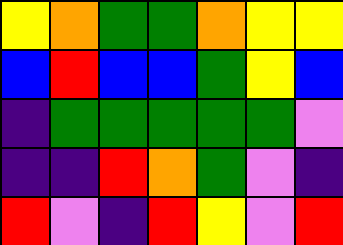[["yellow", "orange", "green", "green", "orange", "yellow", "yellow"], ["blue", "red", "blue", "blue", "green", "yellow", "blue"], ["indigo", "green", "green", "green", "green", "green", "violet"], ["indigo", "indigo", "red", "orange", "green", "violet", "indigo"], ["red", "violet", "indigo", "red", "yellow", "violet", "red"]]